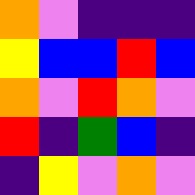[["orange", "violet", "indigo", "indigo", "indigo"], ["yellow", "blue", "blue", "red", "blue"], ["orange", "violet", "red", "orange", "violet"], ["red", "indigo", "green", "blue", "indigo"], ["indigo", "yellow", "violet", "orange", "violet"]]